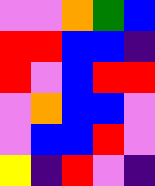[["violet", "violet", "orange", "green", "blue"], ["red", "red", "blue", "blue", "indigo"], ["red", "violet", "blue", "red", "red"], ["violet", "orange", "blue", "blue", "violet"], ["violet", "blue", "blue", "red", "violet"], ["yellow", "indigo", "red", "violet", "indigo"]]